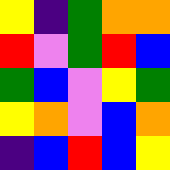[["yellow", "indigo", "green", "orange", "orange"], ["red", "violet", "green", "red", "blue"], ["green", "blue", "violet", "yellow", "green"], ["yellow", "orange", "violet", "blue", "orange"], ["indigo", "blue", "red", "blue", "yellow"]]